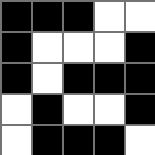[["black", "black", "black", "white", "white"], ["black", "white", "white", "white", "black"], ["black", "white", "black", "black", "black"], ["white", "black", "white", "white", "black"], ["white", "black", "black", "black", "white"]]